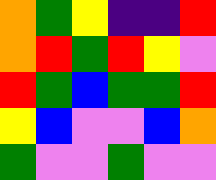[["orange", "green", "yellow", "indigo", "indigo", "red"], ["orange", "red", "green", "red", "yellow", "violet"], ["red", "green", "blue", "green", "green", "red"], ["yellow", "blue", "violet", "violet", "blue", "orange"], ["green", "violet", "violet", "green", "violet", "violet"]]